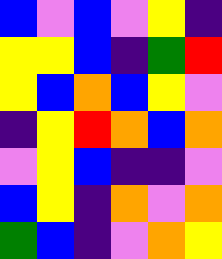[["blue", "violet", "blue", "violet", "yellow", "indigo"], ["yellow", "yellow", "blue", "indigo", "green", "red"], ["yellow", "blue", "orange", "blue", "yellow", "violet"], ["indigo", "yellow", "red", "orange", "blue", "orange"], ["violet", "yellow", "blue", "indigo", "indigo", "violet"], ["blue", "yellow", "indigo", "orange", "violet", "orange"], ["green", "blue", "indigo", "violet", "orange", "yellow"]]